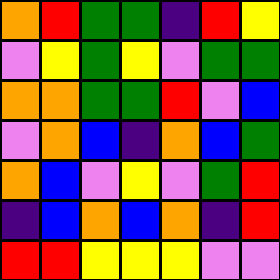[["orange", "red", "green", "green", "indigo", "red", "yellow"], ["violet", "yellow", "green", "yellow", "violet", "green", "green"], ["orange", "orange", "green", "green", "red", "violet", "blue"], ["violet", "orange", "blue", "indigo", "orange", "blue", "green"], ["orange", "blue", "violet", "yellow", "violet", "green", "red"], ["indigo", "blue", "orange", "blue", "orange", "indigo", "red"], ["red", "red", "yellow", "yellow", "yellow", "violet", "violet"]]